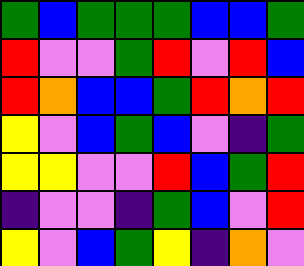[["green", "blue", "green", "green", "green", "blue", "blue", "green"], ["red", "violet", "violet", "green", "red", "violet", "red", "blue"], ["red", "orange", "blue", "blue", "green", "red", "orange", "red"], ["yellow", "violet", "blue", "green", "blue", "violet", "indigo", "green"], ["yellow", "yellow", "violet", "violet", "red", "blue", "green", "red"], ["indigo", "violet", "violet", "indigo", "green", "blue", "violet", "red"], ["yellow", "violet", "blue", "green", "yellow", "indigo", "orange", "violet"]]